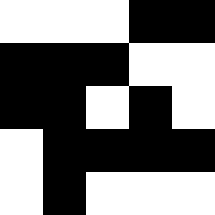[["white", "white", "white", "black", "black"], ["black", "black", "black", "white", "white"], ["black", "black", "white", "black", "white"], ["white", "black", "black", "black", "black"], ["white", "black", "white", "white", "white"]]